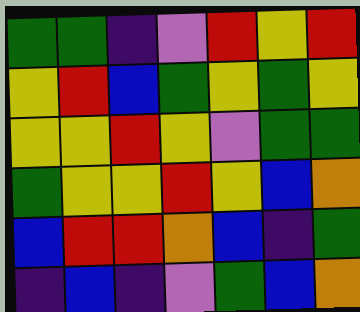[["green", "green", "indigo", "violet", "red", "yellow", "red"], ["yellow", "red", "blue", "green", "yellow", "green", "yellow"], ["yellow", "yellow", "red", "yellow", "violet", "green", "green"], ["green", "yellow", "yellow", "red", "yellow", "blue", "orange"], ["blue", "red", "red", "orange", "blue", "indigo", "green"], ["indigo", "blue", "indigo", "violet", "green", "blue", "orange"]]